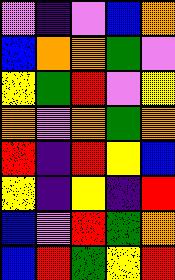[["violet", "indigo", "violet", "blue", "orange"], ["blue", "orange", "orange", "green", "violet"], ["yellow", "green", "red", "violet", "yellow"], ["orange", "violet", "orange", "green", "orange"], ["red", "indigo", "red", "yellow", "blue"], ["yellow", "indigo", "yellow", "indigo", "red"], ["blue", "violet", "red", "green", "orange"], ["blue", "red", "green", "yellow", "red"]]